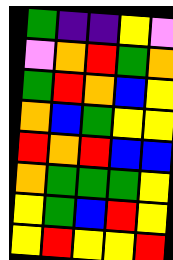[["green", "indigo", "indigo", "yellow", "violet"], ["violet", "orange", "red", "green", "orange"], ["green", "red", "orange", "blue", "yellow"], ["orange", "blue", "green", "yellow", "yellow"], ["red", "orange", "red", "blue", "blue"], ["orange", "green", "green", "green", "yellow"], ["yellow", "green", "blue", "red", "yellow"], ["yellow", "red", "yellow", "yellow", "red"]]